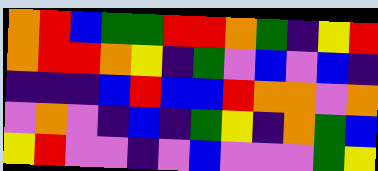[["orange", "red", "blue", "green", "green", "red", "red", "orange", "green", "indigo", "yellow", "red"], ["orange", "red", "red", "orange", "yellow", "indigo", "green", "violet", "blue", "violet", "blue", "indigo"], ["indigo", "indigo", "indigo", "blue", "red", "blue", "blue", "red", "orange", "orange", "violet", "orange"], ["violet", "orange", "violet", "indigo", "blue", "indigo", "green", "yellow", "indigo", "orange", "green", "blue"], ["yellow", "red", "violet", "violet", "indigo", "violet", "blue", "violet", "violet", "violet", "green", "yellow"]]